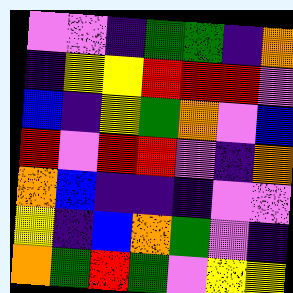[["violet", "violet", "indigo", "green", "green", "indigo", "orange"], ["indigo", "yellow", "yellow", "red", "red", "red", "violet"], ["blue", "indigo", "yellow", "green", "orange", "violet", "blue"], ["red", "violet", "red", "red", "violet", "indigo", "orange"], ["orange", "blue", "indigo", "indigo", "indigo", "violet", "violet"], ["yellow", "indigo", "blue", "orange", "green", "violet", "indigo"], ["orange", "green", "red", "green", "violet", "yellow", "yellow"]]